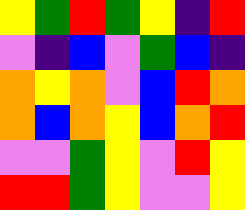[["yellow", "green", "red", "green", "yellow", "indigo", "red"], ["violet", "indigo", "blue", "violet", "green", "blue", "indigo"], ["orange", "yellow", "orange", "violet", "blue", "red", "orange"], ["orange", "blue", "orange", "yellow", "blue", "orange", "red"], ["violet", "violet", "green", "yellow", "violet", "red", "yellow"], ["red", "red", "green", "yellow", "violet", "violet", "yellow"]]